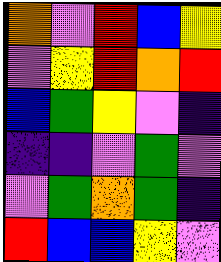[["orange", "violet", "red", "blue", "yellow"], ["violet", "yellow", "red", "orange", "red"], ["blue", "green", "yellow", "violet", "indigo"], ["indigo", "indigo", "violet", "green", "violet"], ["violet", "green", "orange", "green", "indigo"], ["red", "blue", "blue", "yellow", "violet"]]